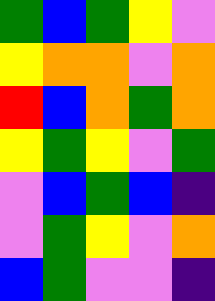[["green", "blue", "green", "yellow", "violet"], ["yellow", "orange", "orange", "violet", "orange"], ["red", "blue", "orange", "green", "orange"], ["yellow", "green", "yellow", "violet", "green"], ["violet", "blue", "green", "blue", "indigo"], ["violet", "green", "yellow", "violet", "orange"], ["blue", "green", "violet", "violet", "indigo"]]